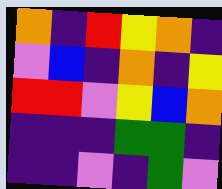[["orange", "indigo", "red", "yellow", "orange", "indigo"], ["violet", "blue", "indigo", "orange", "indigo", "yellow"], ["red", "red", "violet", "yellow", "blue", "orange"], ["indigo", "indigo", "indigo", "green", "green", "indigo"], ["indigo", "indigo", "violet", "indigo", "green", "violet"]]